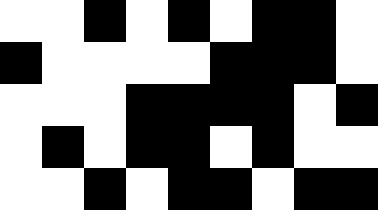[["white", "white", "black", "white", "black", "white", "black", "black", "white"], ["black", "white", "white", "white", "white", "black", "black", "black", "white"], ["white", "white", "white", "black", "black", "black", "black", "white", "black"], ["white", "black", "white", "black", "black", "white", "black", "white", "white"], ["white", "white", "black", "white", "black", "black", "white", "black", "black"]]